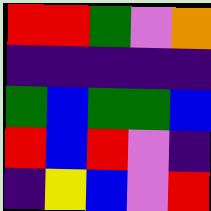[["red", "red", "green", "violet", "orange"], ["indigo", "indigo", "indigo", "indigo", "indigo"], ["green", "blue", "green", "green", "blue"], ["red", "blue", "red", "violet", "indigo"], ["indigo", "yellow", "blue", "violet", "red"]]